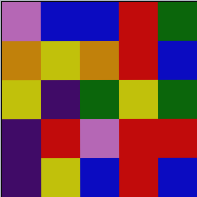[["violet", "blue", "blue", "red", "green"], ["orange", "yellow", "orange", "red", "blue"], ["yellow", "indigo", "green", "yellow", "green"], ["indigo", "red", "violet", "red", "red"], ["indigo", "yellow", "blue", "red", "blue"]]